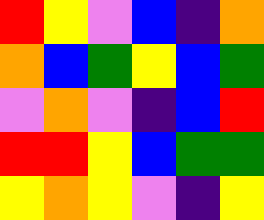[["red", "yellow", "violet", "blue", "indigo", "orange"], ["orange", "blue", "green", "yellow", "blue", "green"], ["violet", "orange", "violet", "indigo", "blue", "red"], ["red", "red", "yellow", "blue", "green", "green"], ["yellow", "orange", "yellow", "violet", "indigo", "yellow"]]